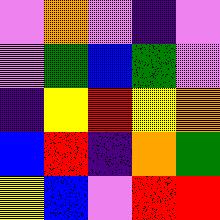[["violet", "orange", "violet", "indigo", "violet"], ["violet", "green", "blue", "green", "violet"], ["indigo", "yellow", "red", "yellow", "orange"], ["blue", "red", "indigo", "orange", "green"], ["yellow", "blue", "violet", "red", "red"]]